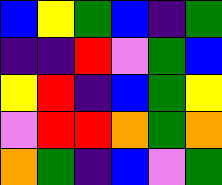[["blue", "yellow", "green", "blue", "indigo", "green"], ["indigo", "indigo", "red", "violet", "green", "blue"], ["yellow", "red", "indigo", "blue", "green", "yellow"], ["violet", "red", "red", "orange", "green", "orange"], ["orange", "green", "indigo", "blue", "violet", "green"]]